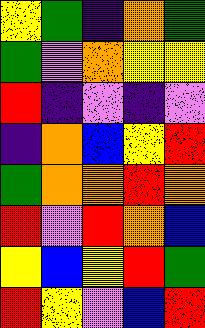[["yellow", "green", "indigo", "orange", "green"], ["green", "violet", "orange", "yellow", "yellow"], ["red", "indigo", "violet", "indigo", "violet"], ["indigo", "orange", "blue", "yellow", "red"], ["green", "orange", "orange", "red", "orange"], ["red", "violet", "red", "orange", "blue"], ["yellow", "blue", "yellow", "red", "green"], ["red", "yellow", "violet", "blue", "red"]]